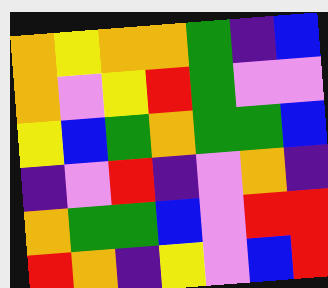[["orange", "yellow", "orange", "orange", "green", "indigo", "blue"], ["orange", "violet", "yellow", "red", "green", "violet", "violet"], ["yellow", "blue", "green", "orange", "green", "green", "blue"], ["indigo", "violet", "red", "indigo", "violet", "orange", "indigo"], ["orange", "green", "green", "blue", "violet", "red", "red"], ["red", "orange", "indigo", "yellow", "violet", "blue", "red"]]